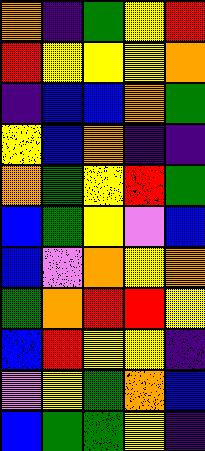[["orange", "indigo", "green", "yellow", "red"], ["red", "yellow", "yellow", "yellow", "orange"], ["indigo", "blue", "blue", "orange", "green"], ["yellow", "blue", "orange", "indigo", "indigo"], ["orange", "green", "yellow", "red", "green"], ["blue", "green", "yellow", "violet", "blue"], ["blue", "violet", "orange", "yellow", "orange"], ["green", "orange", "red", "red", "yellow"], ["blue", "red", "yellow", "yellow", "indigo"], ["violet", "yellow", "green", "orange", "blue"], ["blue", "green", "green", "yellow", "indigo"]]